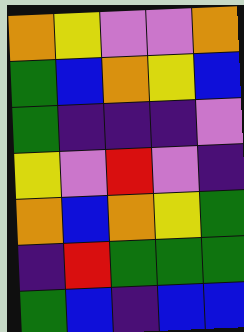[["orange", "yellow", "violet", "violet", "orange"], ["green", "blue", "orange", "yellow", "blue"], ["green", "indigo", "indigo", "indigo", "violet"], ["yellow", "violet", "red", "violet", "indigo"], ["orange", "blue", "orange", "yellow", "green"], ["indigo", "red", "green", "green", "green"], ["green", "blue", "indigo", "blue", "blue"]]